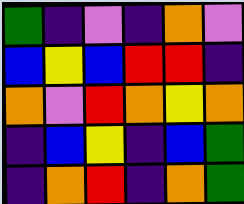[["green", "indigo", "violet", "indigo", "orange", "violet"], ["blue", "yellow", "blue", "red", "red", "indigo"], ["orange", "violet", "red", "orange", "yellow", "orange"], ["indigo", "blue", "yellow", "indigo", "blue", "green"], ["indigo", "orange", "red", "indigo", "orange", "green"]]